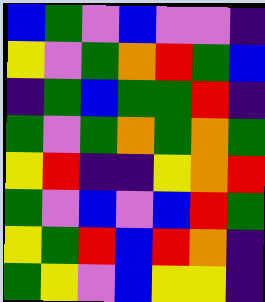[["blue", "green", "violet", "blue", "violet", "violet", "indigo"], ["yellow", "violet", "green", "orange", "red", "green", "blue"], ["indigo", "green", "blue", "green", "green", "red", "indigo"], ["green", "violet", "green", "orange", "green", "orange", "green"], ["yellow", "red", "indigo", "indigo", "yellow", "orange", "red"], ["green", "violet", "blue", "violet", "blue", "red", "green"], ["yellow", "green", "red", "blue", "red", "orange", "indigo"], ["green", "yellow", "violet", "blue", "yellow", "yellow", "indigo"]]